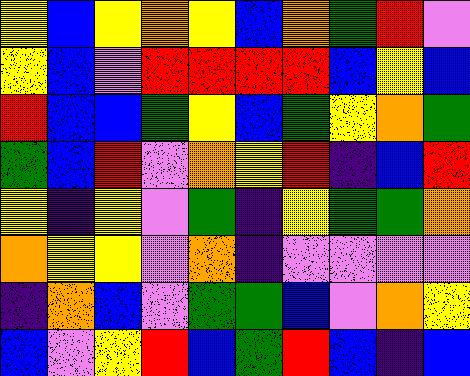[["yellow", "blue", "yellow", "orange", "yellow", "blue", "orange", "green", "red", "violet"], ["yellow", "blue", "violet", "red", "red", "red", "red", "blue", "yellow", "blue"], ["red", "blue", "blue", "green", "yellow", "blue", "green", "yellow", "orange", "green"], ["green", "blue", "red", "violet", "orange", "yellow", "red", "indigo", "blue", "red"], ["yellow", "indigo", "yellow", "violet", "green", "indigo", "yellow", "green", "green", "orange"], ["orange", "yellow", "yellow", "violet", "orange", "indigo", "violet", "violet", "violet", "violet"], ["indigo", "orange", "blue", "violet", "green", "green", "blue", "violet", "orange", "yellow"], ["blue", "violet", "yellow", "red", "blue", "green", "red", "blue", "indigo", "blue"]]